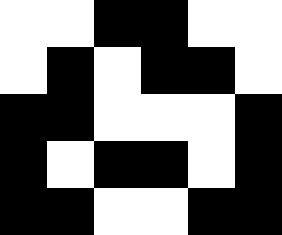[["white", "white", "black", "black", "white", "white"], ["white", "black", "white", "black", "black", "white"], ["black", "black", "white", "white", "white", "black"], ["black", "white", "black", "black", "white", "black"], ["black", "black", "white", "white", "black", "black"]]